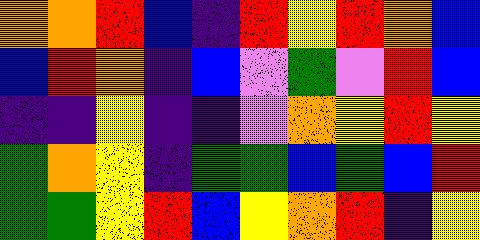[["orange", "orange", "red", "blue", "indigo", "red", "yellow", "red", "orange", "blue"], ["blue", "red", "orange", "indigo", "blue", "violet", "green", "violet", "red", "blue"], ["indigo", "indigo", "yellow", "indigo", "indigo", "violet", "orange", "yellow", "red", "yellow"], ["green", "orange", "yellow", "indigo", "green", "green", "blue", "green", "blue", "red"], ["green", "green", "yellow", "red", "blue", "yellow", "orange", "red", "indigo", "yellow"]]